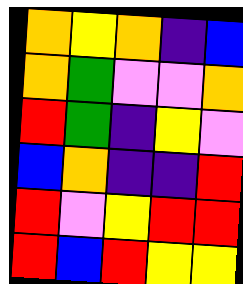[["orange", "yellow", "orange", "indigo", "blue"], ["orange", "green", "violet", "violet", "orange"], ["red", "green", "indigo", "yellow", "violet"], ["blue", "orange", "indigo", "indigo", "red"], ["red", "violet", "yellow", "red", "red"], ["red", "blue", "red", "yellow", "yellow"]]